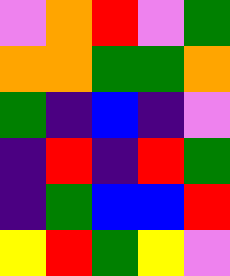[["violet", "orange", "red", "violet", "green"], ["orange", "orange", "green", "green", "orange"], ["green", "indigo", "blue", "indigo", "violet"], ["indigo", "red", "indigo", "red", "green"], ["indigo", "green", "blue", "blue", "red"], ["yellow", "red", "green", "yellow", "violet"]]